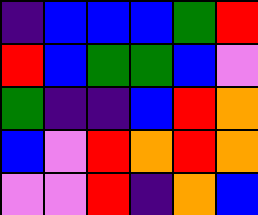[["indigo", "blue", "blue", "blue", "green", "red"], ["red", "blue", "green", "green", "blue", "violet"], ["green", "indigo", "indigo", "blue", "red", "orange"], ["blue", "violet", "red", "orange", "red", "orange"], ["violet", "violet", "red", "indigo", "orange", "blue"]]